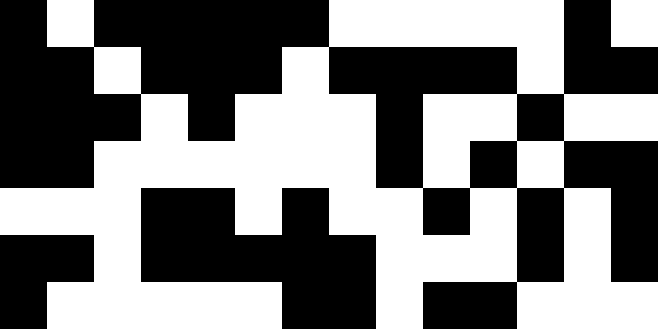[["black", "white", "black", "black", "black", "black", "black", "white", "white", "white", "white", "white", "black", "white"], ["black", "black", "white", "black", "black", "black", "white", "black", "black", "black", "black", "white", "black", "black"], ["black", "black", "black", "white", "black", "white", "white", "white", "black", "white", "white", "black", "white", "white"], ["black", "black", "white", "white", "white", "white", "white", "white", "black", "white", "black", "white", "black", "black"], ["white", "white", "white", "black", "black", "white", "black", "white", "white", "black", "white", "black", "white", "black"], ["black", "black", "white", "black", "black", "black", "black", "black", "white", "white", "white", "black", "white", "black"], ["black", "white", "white", "white", "white", "white", "black", "black", "white", "black", "black", "white", "white", "white"]]